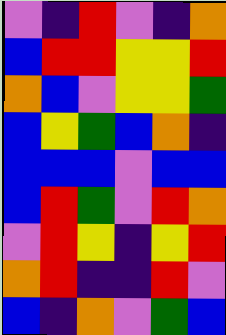[["violet", "indigo", "red", "violet", "indigo", "orange"], ["blue", "red", "red", "yellow", "yellow", "red"], ["orange", "blue", "violet", "yellow", "yellow", "green"], ["blue", "yellow", "green", "blue", "orange", "indigo"], ["blue", "blue", "blue", "violet", "blue", "blue"], ["blue", "red", "green", "violet", "red", "orange"], ["violet", "red", "yellow", "indigo", "yellow", "red"], ["orange", "red", "indigo", "indigo", "red", "violet"], ["blue", "indigo", "orange", "violet", "green", "blue"]]